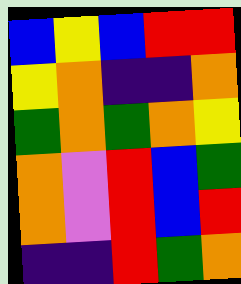[["blue", "yellow", "blue", "red", "red"], ["yellow", "orange", "indigo", "indigo", "orange"], ["green", "orange", "green", "orange", "yellow"], ["orange", "violet", "red", "blue", "green"], ["orange", "violet", "red", "blue", "red"], ["indigo", "indigo", "red", "green", "orange"]]